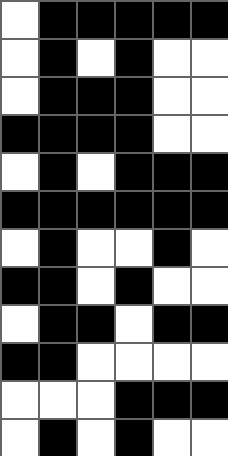[["white", "black", "black", "black", "black", "black"], ["white", "black", "white", "black", "white", "white"], ["white", "black", "black", "black", "white", "white"], ["black", "black", "black", "black", "white", "white"], ["white", "black", "white", "black", "black", "black"], ["black", "black", "black", "black", "black", "black"], ["white", "black", "white", "white", "black", "white"], ["black", "black", "white", "black", "white", "white"], ["white", "black", "black", "white", "black", "black"], ["black", "black", "white", "white", "white", "white"], ["white", "white", "white", "black", "black", "black"], ["white", "black", "white", "black", "white", "white"]]